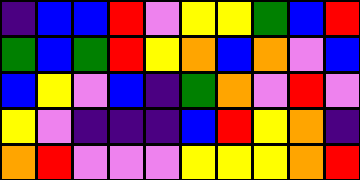[["indigo", "blue", "blue", "red", "violet", "yellow", "yellow", "green", "blue", "red"], ["green", "blue", "green", "red", "yellow", "orange", "blue", "orange", "violet", "blue"], ["blue", "yellow", "violet", "blue", "indigo", "green", "orange", "violet", "red", "violet"], ["yellow", "violet", "indigo", "indigo", "indigo", "blue", "red", "yellow", "orange", "indigo"], ["orange", "red", "violet", "violet", "violet", "yellow", "yellow", "yellow", "orange", "red"]]